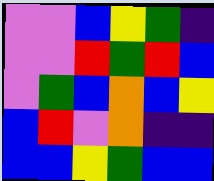[["violet", "violet", "blue", "yellow", "green", "indigo"], ["violet", "violet", "red", "green", "red", "blue"], ["violet", "green", "blue", "orange", "blue", "yellow"], ["blue", "red", "violet", "orange", "indigo", "indigo"], ["blue", "blue", "yellow", "green", "blue", "blue"]]